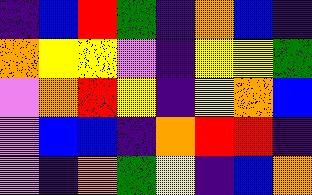[["indigo", "blue", "red", "green", "indigo", "orange", "blue", "indigo"], ["orange", "yellow", "yellow", "violet", "indigo", "yellow", "yellow", "green"], ["violet", "orange", "red", "yellow", "indigo", "yellow", "orange", "blue"], ["violet", "blue", "blue", "indigo", "orange", "red", "red", "indigo"], ["violet", "indigo", "orange", "green", "yellow", "indigo", "blue", "orange"]]